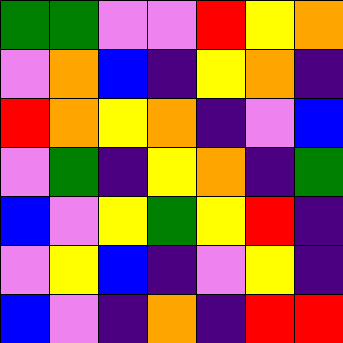[["green", "green", "violet", "violet", "red", "yellow", "orange"], ["violet", "orange", "blue", "indigo", "yellow", "orange", "indigo"], ["red", "orange", "yellow", "orange", "indigo", "violet", "blue"], ["violet", "green", "indigo", "yellow", "orange", "indigo", "green"], ["blue", "violet", "yellow", "green", "yellow", "red", "indigo"], ["violet", "yellow", "blue", "indigo", "violet", "yellow", "indigo"], ["blue", "violet", "indigo", "orange", "indigo", "red", "red"]]